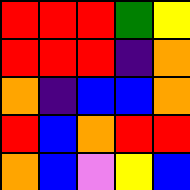[["red", "red", "red", "green", "yellow"], ["red", "red", "red", "indigo", "orange"], ["orange", "indigo", "blue", "blue", "orange"], ["red", "blue", "orange", "red", "red"], ["orange", "blue", "violet", "yellow", "blue"]]